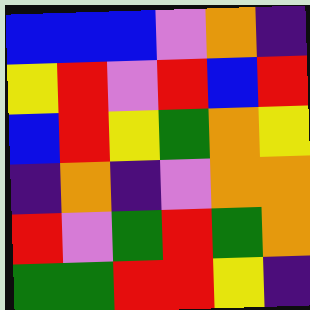[["blue", "blue", "blue", "violet", "orange", "indigo"], ["yellow", "red", "violet", "red", "blue", "red"], ["blue", "red", "yellow", "green", "orange", "yellow"], ["indigo", "orange", "indigo", "violet", "orange", "orange"], ["red", "violet", "green", "red", "green", "orange"], ["green", "green", "red", "red", "yellow", "indigo"]]